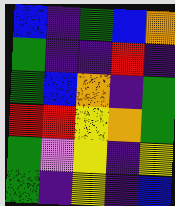[["blue", "indigo", "green", "blue", "orange"], ["green", "indigo", "indigo", "red", "indigo"], ["green", "blue", "orange", "indigo", "green"], ["red", "red", "yellow", "orange", "green"], ["green", "violet", "yellow", "indigo", "yellow"], ["green", "indigo", "yellow", "indigo", "blue"]]